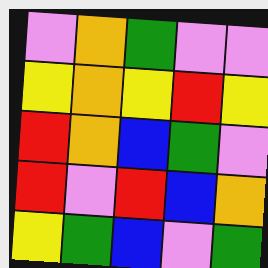[["violet", "orange", "green", "violet", "violet"], ["yellow", "orange", "yellow", "red", "yellow"], ["red", "orange", "blue", "green", "violet"], ["red", "violet", "red", "blue", "orange"], ["yellow", "green", "blue", "violet", "green"]]